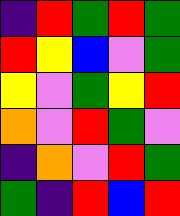[["indigo", "red", "green", "red", "green"], ["red", "yellow", "blue", "violet", "green"], ["yellow", "violet", "green", "yellow", "red"], ["orange", "violet", "red", "green", "violet"], ["indigo", "orange", "violet", "red", "green"], ["green", "indigo", "red", "blue", "red"]]